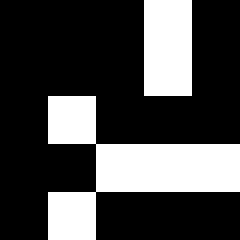[["black", "black", "black", "white", "black"], ["black", "black", "black", "white", "black"], ["black", "white", "black", "black", "black"], ["black", "black", "white", "white", "white"], ["black", "white", "black", "black", "black"]]